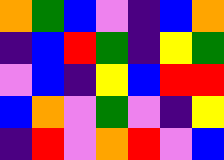[["orange", "green", "blue", "violet", "indigo", "blue", "orange"], ["indigo", "blue", "red", "green", "indigo", "yellow", "green"], ["violet", "blue", "indigo", "yellow", "blue", "red", "red"], ["blue", "orange", "violet", "green", "violet", "indigo", "yellow"], ["indigo", "red", "violet", "orange", "red", "violet", "blue"]]